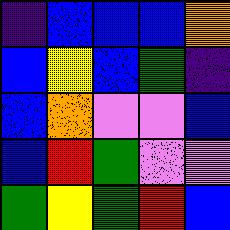[["indigo", "blue", "blue", "blue", "orange"], ["blue", "yellow", "blue", "green", "indigo"], ["blue", "orange", "violet", "violet", "blue"], ["blue", "red", "green", "violet", "violet"], ["green", "yellow", "green", "red", "blue"]]